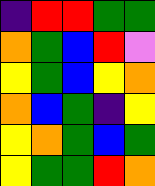[["indigo", "red", "red", "green", "green"], ["orange", "green", "blue", "red", "violet"], ["yellow", "green", "blue", "yellow", "orange"], ["orange", "blue", "green", "indigo", "yellow"], ["yellow", "orange", "green", "blue", "green"], ["yellow", "green", "green", "red", "orange"]]